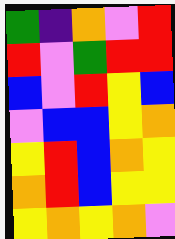[["green", "indigo", "orange", "violet", "red"], ["red", "violet", "green", "red", "red"], ["blue", "violet", "red", "yellow", "blue"], ["violet", "blue", "blue", "yellow", "orange"], ["yellow", "red", "blue", "orange", "yellow"], ["orange", "red", "blue", "yellow", "yellow"], ["yellow", "orange", "yellow", "orange", "violet"]]